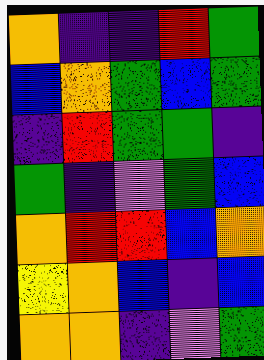[["orange", "indigo", "indigo", "red", "green"], ["blue", "orange", "green", "blue", "green"], ["indigo", "red", "green", "green", "indigo"], ["green", "indigo", "violet", "green", "blue"], ["orange", "red", "red", "blue", "orange"], ["yellow", "orange", "blue", "indigo", "blue"], ["orange", "orange", "indigo", "violet", "green"]]